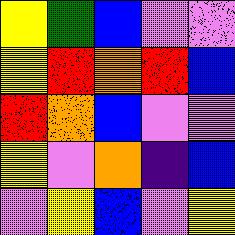[["yellow", "green", "blue", "violet", "violet"], ["yellow", "red", "orange", "red", "blue"], ["red", "orange", "blue", "violet", "violet"], ["yellow", "violet", "orange", "indigo", "blue"], ["violet", "yellow", "blue", "violet", "yellow"]]